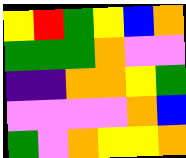[["yellow", "red", "green", "yellow", "blue", "orange"], ["green", "green", "green", "orange", "violet", "violet"], ["indigo", "indigo", "orange", "orange", "yellow", "green"], ["violet", "violet", "violet", "violet", "orange", "blue"], ["green", "violet", "orange", "yellow", "yellow", "orange"]]